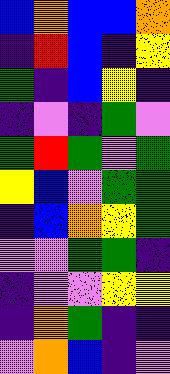[["blue", "orange", "blue", "blue", "orange"], ["indigo", "red", "blue", "indigo", "yellow"], ["green", "indigo", "blue", "yellow", "indigo"], ["indigo", "violet", "indigo", "green", "violet"], ["green", "red", "green", "violet", "green"], ["yellow", "blue", "violet", "green", "green"], ["indigo", "blue", "orange", "yellow", "green"], ["violet", "violet", "green", "green", "indigo"], ["indigo", "violet", "violet", "yellow", "yellow"], ["indigo", "orange", "green", "indigo", "indigo"], ["violet", "orange", "blue", "indigo", "violet"]]